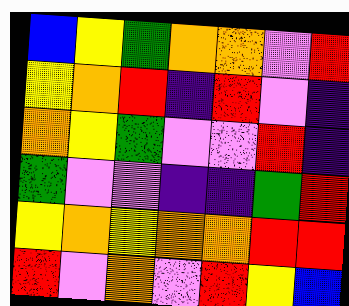[["blue", "yellow", "green", "orange", "orange", "violet", "red"], ["yellow", "orange", "red", "indigo", "red", "violet", "indigo"], ["orange", "yellow", "green", "violet", "violet", "red", "indigo"], ["green", "violet", "violet", "indigo", "indigo", "green", "red"], ["yellow", "orange", "yellow", "orange", "orange", "red", "red"], ["red", "violet", "orange", "violet", "red", "yellow", "blue"]]